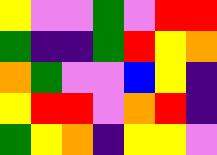[["yellow", "violet", "violet", "green", "violet", "red", "red"], ["green", "indigo", "indigo", "green", "red", "yellow", "orange"], ["orange", "green", "violet", "violet", "blue", "yellow", "indigo"], ["yellow", "red", "red", "violet", "orange", "red", "indigo"], ["green", "yellow", "orange", "indigo", "yellow", "yellow", "violet"]]